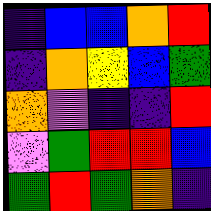[["indigo", "blue", "blue", "orange", "red"], ["indigo", "orange", "yellow", "blue", "green"], ["orange", "violet", "indigo", "indigo", "red"], ["violet", "green", "red", "red", "blue"], ["green", "red", "green", "orange", "indigo"]]